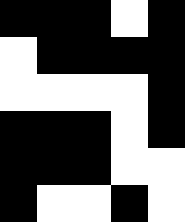[["black", "black", "black", "white", "black"], ["white", "black", "black", "black", "black"], ["white", "white", "white", "white", "black"], ["black", "black", "black", "white", "black"], ["black", "black", "black", "white", "white"], ["black", "white", "white", "black", "white"]]